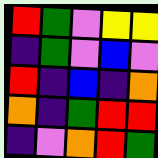[["red", "green", "violet", "yellow", "yellow"], ["indigo", "green", "violet", "blue", "violet"], ["red", "indigo", "blue", "indigo", "orange"], ["orange", "indigo", "green", "red", "red"], ["indigo", "violet", "orange", "red", "green"]]